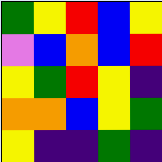[["green", "yellow", "red", "blue", "yellow"], ["violet", "blue", "orange", "blue", "red"], ["yellow", "green", "red", "yellow", "indigo"], ["orange", "orange", "blue", "yellow", "green"], ["yellow", "indigo", "indigo", "green", "indigo"]]